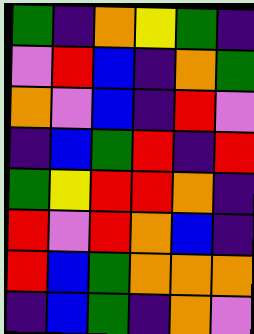[["green", "indigo", "orange", "yellow", "green", "indigo"], ["violet", "red", "blue", "indigo", "orange", "green"], ["orange", "violet", "blue", "indigo", "red", "violet"], ["indigo", "blue", "green", "red", "indigo", "red"], ["green", "yellow", "red", "red", "orange", "indigo"], ["red", "violet", "red", "orange", "blue", "indigo"], ["red", "blue", "green", "orange", "orange", "orange"], ["indigo", "blue", "green", "indigo", "orange", "violet"]]